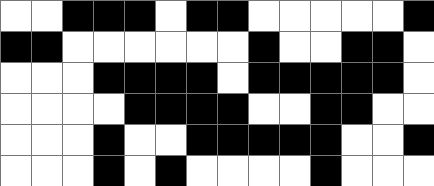[["white", "white", "black", "black", "black", "white", "black", "black", "white", "white", "white", "white", "white", "black"], ["black", "black", "white", "white", "white", "white", "white", "white", "black", "white", "white", "black", "black", "white"], ["white", "white", "white", "black", "black", "black", "black", "white", "black", "black", "black", "black", "black", "white"], ["white", "white", "white", "white", "black", "black", "black", "black", "white", "white", "black", "black", "white", "white"], ["white", "white", "white", "black", "white", "white", "black", "black", "black", "black", "black", "white", "white", "black"], ["white", "white", "white", "black", "white", "black", "white", "white", "white", "white", "black", "white", "white", "white"]]